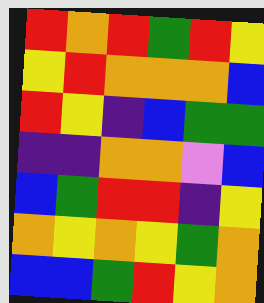[["red", "orange", "red", "green", "red", "yellow"], ["yellow", "red", "orange", "orange", "orange", "blue"], ["red", "yellow", "indigo", "blue", "green", "green"], ["indigo", "indigo", "orange", "orange", "violet", "blue"], ["blue", "green", "red", "red", "indigo", "yellow"], ["orange", "yellow", "orange", "yellow", "green", "orange"], ["blue", "blue", "green", "red", "yellow", "orange"]]